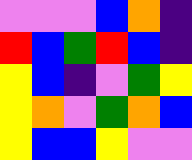[["violet", "violet", "violet", "blue", "orange", "indigo"], ["red", "blue", "green", "red", "blue", "indigo"], ["yellow", "blue", "indigo", "violet", "green", "yellow"], ["yellow", "orange", "violet", "green", "orange", "blue"], ["yellow", "blue", "blue", "yellow", "violet", "violet"]]